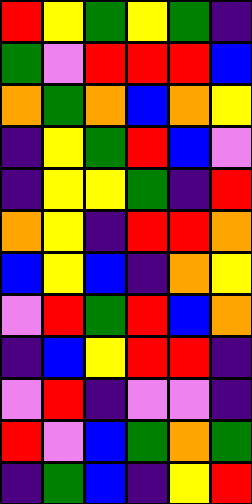[["red", "yellow", "green", "yellow", "green", "indigo"], ["green", "violet", "red", "red", "red", "blue"], ["orange", "green", "orange", "blue", "orange", "yellow"], ["indigo", "yellow", "green", "red", "blue", "violet"], ["indigo", "yellow", "yellow", "green", "indigo", "red"], ["orange", "yellow", "indigo", "red", "red", "orange"], ["blue", "yellow", "blue", "indigo", "orange", "yellow"], ["violet", "red", "green", "red", "blue", "orange"], ["indigo", "blue", "yellow", "red", "red", "indigo"], ["violet", "red", "indigo", "violet", "violet", "indigo"], ["red", "violet", "blue", "green", "orange", "green"], ["indigo", "green", "blue", "indigo", "yellow", "red"]]